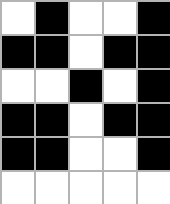[["white", "black", "white", "white", "black"], ["black", "black", "white", "black", "black"], ["white", "white", "black", "white", "black"], ["black", "black", "white", "black", "black"], ["black", "black", "white", "white", "black"], ["white", "white", "white", "white", "white"]]